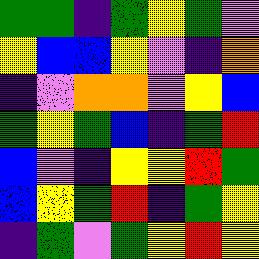[["green", "green", "indigo", "green", "yellow", "green", "violet"], ["yellow", "blue", "blue", "yellow", "violet", "indigo", "orange"], ["indigo", "violet", "orange", "orange", "violet", "yellow", "blue"], ["green", "yellow", "green", "blue", "indigo", "green", "red"], ["blue", "violet", "indigo", "yellow", "yellow", "red", "green"], ["blue", "yellow", "green", "red", "indigo", "green", "yellow"], ["indigo", "green", "violet", "green", "yellow", "red", "yellow"]]